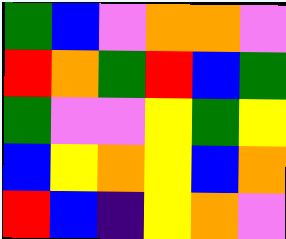[["green", "blue", "violet", "orange", "orange", "violet"], ["red", "orange", "green", "red", "blue", "green"], ["green", "violet", "violet", "yellow", "green", "yellow"], ["blue", "yellow", "orange", "yellow", "blue", "orange"], ["red", "blue", "indigo", "yellow", "orange", "violet"]]